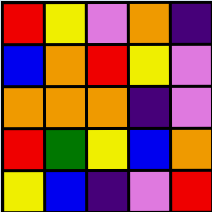[["red", "yellow", "violet", "orange", "indigo"], ["blue", "orange", "red", "yellow", "violet"], ["orange", "orange", "orange", "indigo", "violet"], ["red", "green", "yellow", "blue", "orange"], ["yellow", "blue", "indigo", "violet", "red"]]